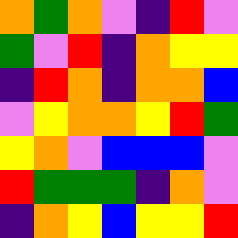[["orange", "green", "orange", "violet", "indigo", "red", "violet"], ["green", "violet", "red", "indigo", "orange", "yellow", "yellow"], ["indigo", "red", "orange", "indigo", "orange", "orange", "blue"], ["violet", "yellow", "orange", "orange", "yellow", "red", "green"], ["yellow", "orange", "violet", "blue", "blue", "blue", "violet"], ["red", "green", "green", "green", "indigo", "orange", "violet"], ["indigo", "orange", "yellow", "blue", "yellow", "yellow", "red"]]